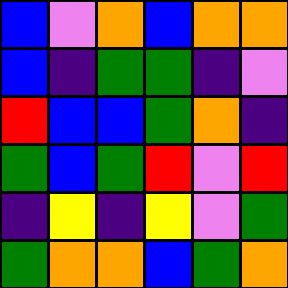[["blue", "violet", "orange", "blue", "orange", "orange"], ["blue", "indigo", "green", "green", "indigo", "violet"], ["red", "blue", "blue", "green", "orange", "indigo"], ["green", "blue", "green", "red", "violet", "red"], ["indigo", "yellow", "indigo", "yellow", "violet", "green"], ["green", "orange", "orange", "blue", "green", "orange"]]